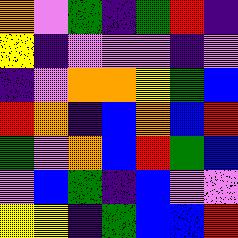[["orange", "violet", "green", "indigo", "green", "red", "indigo"], ["yellow", "indigo", "violet", "violet", "violet", "indigo", "violet"], ["indigo", "violet", "orange", "orange", "yellow", "green", "blue"], ["red", "orange", "indigo", "blue", "orange", "blue", "red"], ["green", "violet", "orange", "blue", "red", "green", "blue"], ["violet", "blue", "green", "indigo", "blue", "violet", "violet"], ["yellow", "yellow", "indigo", "green", "blue", "blue", "red"]]